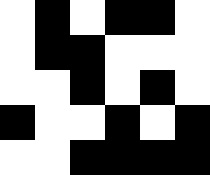[["white", "black", "white", "black", "black", "white"], ["white", "black", "black", "white", "white", "white"], ["white", "white", "black", "white", "black", "white"], ["black", "white", "white", "black", "white", "black"], ["white", "white", "black", "black", "black", "black"]]